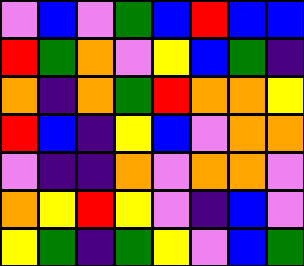[["violet", "blue", "violet", "green", "blue", "red", "blue", "blue"], ["red", "green", "orange", "violet", "yellow", "blue", "green", "indigo"], ["orange", "indigo", "orange", "green", "red", "orange", "orange", "yellow"], ["red", "blue", "indigo", "yellow", "blue", "violet", "orange", "orange"], ["violet", "indigo", "indigo", "orange", "violet", "orange", "orange", "violet"], ["orange", "yellow", "red", "yellow", "violet", "indigo", "blue", "violet"], ["yellow", "green", "indigo", "green", "yellow", "violet", "blue", "green"]]